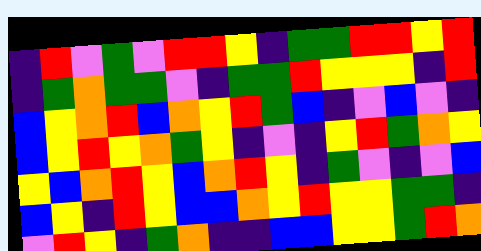[["indigo", "red", "violet", "green", "violet", "red", "red", "yellow", "indigo", "green", "green", "red", "red", "yellow", "red"], ["indigo", "green", "orange", "green", "green", "violet", "indigo", "green", "green", "red", "yellow", "yellow", "yellow", "indigo", "red"], ["blue", "yellow", "orange", "red", "blue", "orange", "yellow", "red", "green", "blue", "indigo", "violet", "blue", "violet", "indigo"], ["blue", "yellow", "red", "yellow", "orange", "green", "yellow", "indigo", "violet", "indigo", "yellow", "red", "green", "orange", "yellow"], ["yellow", "blue", "orange", "red", "yellow", "blue", "orange", "red", "yellow", "indigo", "green", "violet", "indigo", "violet", "blue"], ["blue", "yellow", "indigo", "red", "yellow", "blue", "blue", "orange", "yellow", "red", "yellow", "yellow", "green", "green", "indigo"], ["violet", "red", "yellow", "indigo", "green", "orange", "indigo", "indigo", "blue", "blue", "yellow", "yellow", "green", "red", "orange"]]